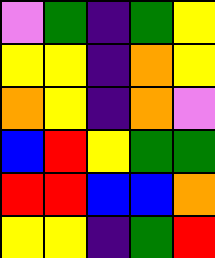[["violet", "green", "indigo", "green", "yellow"], ["yellow", "yellow", "indigo", "orange", "yellow"], ["orange", "yellow", "indigo", "orange", "violet"], ["blue", "red", "yellow", "green", "green"], ["red", "red", "blue", "blue", "orange"], ["yellow", "yellow", "indigo", "green", "red"]]